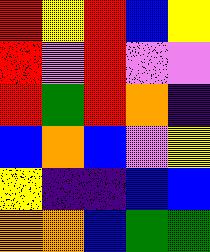[["red", "yellow", "red", "blue", "yellow"], ["red", "violet", "red", "violet", "violet"], ["red", "green", "red", "orange", "indigo"], ["blue", "orange", "blue", "violet", "yellow"], ["yellow", "indigo", "indigo", "blue", "blue"], ["orange", "orange", "blue", "green", "green"]]